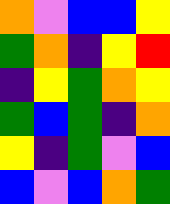[["orange", "violet", "blue", "blue", "yellow"], ["green", "orange", "indigo", "yellow", "red"], ["indigo", "yellow", "green", "orange", "yellow"], ["green", "blue", "green", "indigo", "orange"], ["yellow", "indigo", "green", "violet", "blue"], ["blue", "violet", "blue", "orange", "green"]]